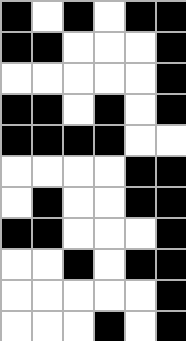[["black", "white", "black", "white", "black", "black"], ["black", "black", "white", "white", "white", "black"], ["white", "white", "white", "white", "white", "black"], ["black", "black", "white", "black", "white", "black"], ["black", "black", "black", "black", "white", "white"], ["white", "white", "white", "white", "black", "black"], ["white", "black", "white", "white", "black", "black"], ["black", "black", "white", "white", "white", "black"], ["white", "white", "black", "white", "black", "black"], ["white", "white", "white", "white", "white", "black"], ["white", "white", "white", "black", "white", "black"]]